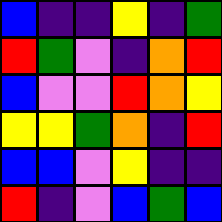[["blue", "indigo", "indigo", "yellow", "indigo", "green"], ["red", "green", "violet", "indigo", "orange", "red"], ["blue", "violet", "violet", "red", "orange", "yellow"], ["yellow", "yellow", "green", "orange", "indigo", "red"], ["blue", "blue", "violet", "yellow", "indigo", "indigo"], ["red", "indigo", "violet", "blue", "green", "blue"]]